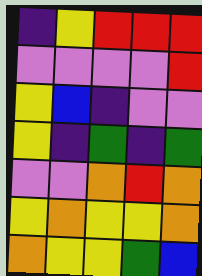[["indigo", "yellow", "red", "red", "red"], ["violet", "violet", "violet", "violet", "red"], ["yellow", "blue", "indigo", "violet", "violet"], ["yellow", "indigo", "green", "indigo", "green"], ["violet", "violet", "orange", "red", "orange"], ["yellow", "orange", "yellow", "yellow", "orange"], ["orange", "yellow", "yellow", "green", "blue"]]